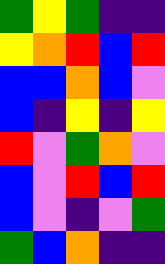[["green", "yellow", "green", "indigo", "indigo"], ["yellow", "orange", "red", "blue", "red"], ["blue", "blue", "orange", "blue", "violet"], ["blue", "indigo", "yellow", "indigo", "yellow"], ["red", "violet", "green", "orange", "violet"], ["blue", "violet", "red", "blue", "red"], ["blue", "violet", "indigo", "violet", "green"], ["green", "blue", "orange", "indigo", "indigo"]]